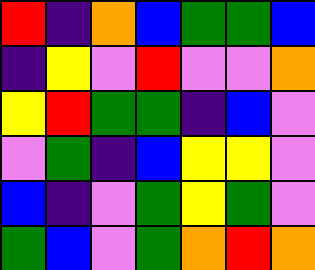[["red", "indigo", "orange", "blue", "green", "green", "blue"], ["indigo", "yellow", "violet", "red", "violet", "violet", "orange"], ["yellow", "red", "green", "green", "indigo", "blue", "violet"], ["violet", "green", "indigo", "blue", "yellow", "yellow", "violet"], ["blue", "indigo", "violet", "green", "yellow", "green", "violet"], ["green", "blue", "violet", "green", "orange", "red", "orange"]]